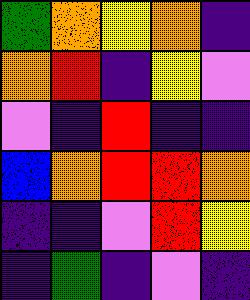[["green", "orange", "yellow", "orange", "indigo"], ["orange", "red", "indigo", "yellow", "violet"], ["violet", "indigo", "red", "indigo", "indigo"], ["blue", "orange", "red", "red", "orange"], ["indigo", "indigo", "violet", "red", "yellow"], ["indigo", "green", "indigo", "violet", "indigo"]]